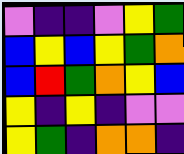[["violet", "indigo", "indigo", "violet", "yellow", "green"], ["blue", "yellow", "blue", "yellow", "green", "orange"], ["blue", "red", "green", "orange", "yellow", "blue"], ["yellow", "indigo", "yellow", "indigo", "violet", "violet"], ["yellow", "green", "indigo", "orange", "orange", "indigo"]]